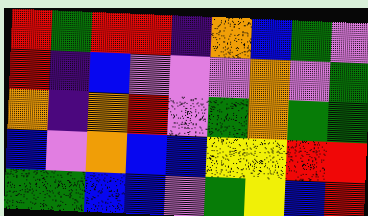[["red", "green", "red", "red", "indigo", "orange", "blue", "green", "violet"], ["red", "indigo", "blue", "violet", "violet", "violet", "orange", "violet", "green"], ["orange", "indigo", "orange", "red", "violet", "green", "orange", "green", "green"], ["blue", "violet", "orange", "blue", "blue", "yellow", "yellow", "red", "red"], ["green", "green", "blue", "blue", "violet", "green", "yellow", "blue", "red"]]